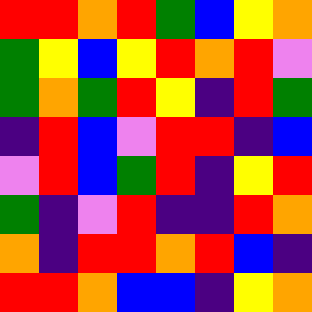[["red", "red", "orange", "red", "green", "blue", "yellow", "orange"], ["green", "yellow", "blue", "yellow", "red", "orange", "red", "violet"], ["green", "orange", "green", "red", "yellow", "indigo", "red", "green"], ["indigo", "red", "blue", "violet", "red", "red", "indigo", "blue"], ["violet", "red", "blue", "green", "red", "indigo", "yellow", "red"], ["green", "indigo", "violet", "red", "indigo", "indigo", "red", "orange"], ["orange", "indigo", "red", "red", "orange", "red", "blue", "indigo"], ["red", "red", "orange", "blue", "blue", "indigo", "yellow", "orange"]]